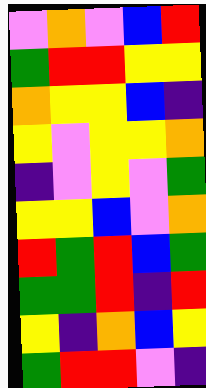[["violet", "orange", "violet", "blue", "red"], ["green", "red", "red", "yellow", "yellow"], ["orange", "yellow", "yellow", "blue", "indigo"], ["yellow", "violet", "yellow", "yellow", "orange"], ["indigo", "violet", "yellow", "violet", "green"], ["yellow", "yellow", "blue", "violet", "orange"], ["red", "green", "red", "blue", "green"], ["green", "green", "red", "indigo", "red"], ["yellow", "indigo", "orange", "blue", "yellow"], ["green", "red", "red", "violet", "indigo"]]